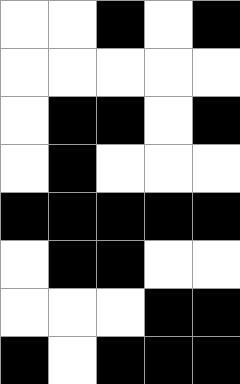[["white", "white", "black", "white", "black"], ["white", "white", "white", "white", "white"], ["white", "black", "black", "white", "black"], ["white", "black", "white", "white", "white"], ["black", "black", "black", "black", "black"], ["white", "black", "black", "white", "white"], ["white", "white", "white", "black", "black"], ["black", "white", "black", "black", "black"]]